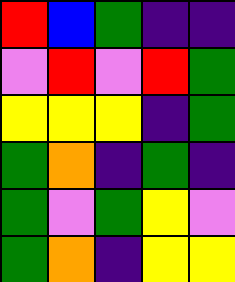[["red", "blue", "green", "indigo", "indigo"], ["violet", "red", "violet", "red", "green"], ["yellow", "yellow", "yellow", "indigo", "green"], ["green", "orange", "indigo", "green", "indigo"], ["green", "violet", "green", "yellow", "violet"], ["green", "orange", "indigo", "yellow", "yellow"]]